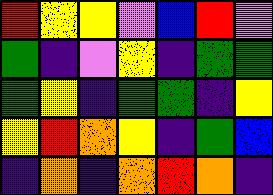[["red", "yellow", "yellow", "violet", "blue", "red", "violet"], ["green", "indigo", "violet", "yellow", "indigo", "green", "green"], ["green", "yellow", "indigo", "green", "green", "indigo", "yellow"], ["yellow", "red", "orange", "yellow", "indigo", "green", "blue"], ["indigo", "orange", "indigo", "orange", "red", "orange", "indigo"]]